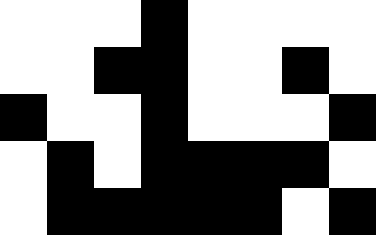[["white", "white", "white", "black", "white", "white", "white", "white"], ["white", "white", "black", "black", "white", "white", "black", "white"], ["black", "white", "white", "black", "white", "white", "white", "black"], ["white", "black", "white", "black", "black", "black", "black", "white"], ["white", "black", "black", "black", "black", "black", "white", "black"]]